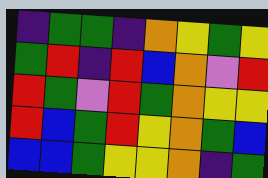[["indigo", "green", "green", "indigo", "orange", "yellow", "green", "yellow"], ["green", "red", "indigo", "red", "blue", "orange", "violet", "red"], ["red", "green", "violet", "red", "green", "orange", "yellow", "yellow"], ["red", "blue", "green", "red", "yellow", "orange", "green", "blue"], ["blue", "blue", "green", "yellow", "yellow", "orange", "indigo", "green"]]